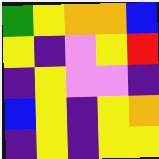[["green", "yellow", "orange", "orange", "blue"], ["yellow", "indigo", "violet", "yellow", "red"], ["indigo", "yellow", "violet", "violet", "indigo"], ["blue", "yellow", "indigo", "yellow", "orange"], ["indigo", "yellow", "indigo", "yellow", "yellow"]]